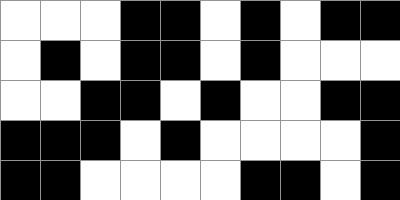[["white", "white", "white", "black", "black", "white", "black", "white", "black", "black"], ["white", "black", "white", "black", "black", "white", "black", "white", "white", "white"], ["white", "white", "black", "black", "white", "black", "white", "white", "black", "black"], ["black", "black", "black", "white", "black", "white", "white", "white", "white", "black"], ["black", "black", "white", "white", "white", "white", "black", "black", "white", "black"]]